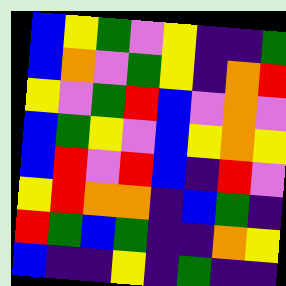[["blue", "yellow", "green", "violet", "yellow", "indigo", "indigo", "green"], ["blue", "orange", "violet", "green", "yellow", "indigo", "orange", "red"], ["yellow", "violet", "green", "red", "blue", "violet", "orange", "violet"], ["blue", "green", "yellow", "violet", "blue", "yellow", "orange", "yellow"], ["blue", "red", "violet", "red", "blue", "indigo", "red", "violet"], ["yellow", "red", "orange", "orange", "indigo", "blue", "green", "indigo"], ["red", "green", "blue", "green", "indigo", "indigo", "orange", "yellow"], ["blue", "indigo", "indigo", "yellow", "indigo", "green", "indigo", "indigo"]]